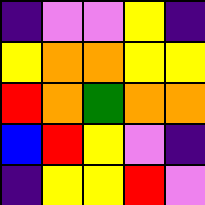[["indigo", "violet", "violet", "yellow", "indigo"], ["yellow", "orange", "orange", "yellow", "yellow"], ["red", "orange", "green", "orange", "orange"], ["blue", "red", "yellow", "violet", "indigo"], ["indigo", "yellow", "yellow", "red", "violet"]]